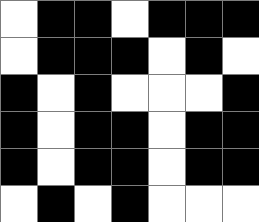[["white", "black", "black", "white", "black", "black", "black"], ["white", "black", "black", "black", "white", "black", "white"], ["black", "white", "black", "white", "white", "white", "black"], ["black", "white", "black", "black", "white", "black", "black"], ["black", "white", "black", "black", "white", "black", "black"], ["white", "black", "white", "black", "white", "white", "white"]]